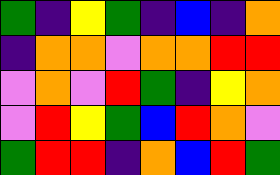[["green", "indigo", "yellow", "green", "indigo", "blue", "indigo", "orange"], ["indigo", "orange", "orange", "violet", "orange", "orange", "red", "red"], ["violet", "orange", "violet", "red", "green", "indigo", "yellow", "orange"], ["violet", "red", "yellow", "green", "blue", "red", "orange", "violet"], ["green", "red", "red", "indigo", "orange", "blue", "red", "green"]]